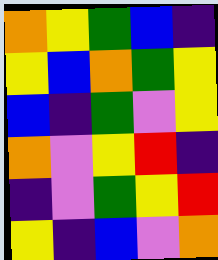[["orange", "yellow", "green", "blue", "indigo"], ["yellow", "blue", "orange", "green", "yellow"], ["blue", "indigo", "green", "violet", "yellow"], ["orange", "violet", "yellow", "red", "indigo"], ["indigo", "violet", "green", "yellow", "red"], ["yellow", "indigo", "blue", "violet", "orange"]]